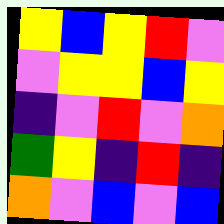[["yellow", "blue", "yellow", "red", "violet"], ["violet", "yellow", "yellow", "blue", "yellow"], ["indigo", "violet", "red", "violet", "orange"], ["green", "yellow", "indigo", "red", "indigo"], ["orange", "violet", "blue", "violet", "blue"]]